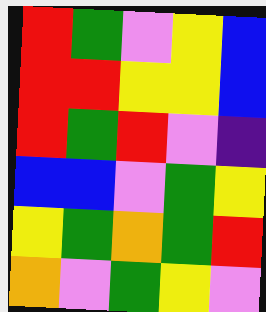[["red", "green", "violet", "yellow", "blue"], ["red", "red", "yellow", "yellow", "blue"], ["red", "green", "red", "violet", "indigo"], ["blue", "blue", "violet", "green", "yellow"], ["yellow", "green", "orange", "green", "red"], ["orange", "violet", "green", "yellow", "violet"]]